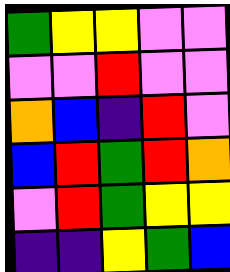[["green", "yellow", "yellow", "violet", "violet"], ["violet", "violet", "red", "violet", "violet"], ["orange", "blue", "indigo", "red", "violet"], ["blue", "red", "green", "red", "orange"], ["violet", "red", "green", "yellow", "yellow"], ["indigo", "indigo", "yellow", "green", "blue"]]